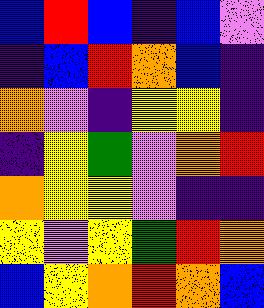[["blue", "red", "blue", "indigo", "blue", "violet"], ["indigo", "blue", "red", "orange", "blue", "indigo"], ["orange", "violet", "indigo", "yellow", "yellow", "indigo"], ["indigo", "yellow", "green", "violet", "orange", "red"], ["orange", "yellow", "yellow", "violet", "indigo", "indigo"], ["yellow", "violet", "yellow", "green", "red", "orange"], ["blue", "yellow", "orange", "red", "orange", "blue"]]